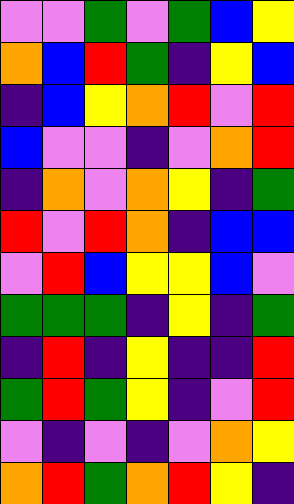[["violet", "violet", "green", "violet", "green", "blue", "yellow"], ["orange", "blue", "red", "green", "indigo", "yellow", "blue"], ["indigo", "blue", "yellow", "orange", "red", "violet", "red"], ["blue", "violet", "violet", "indigo", "violet", "orange", "red"], ["indigo", "orange", "violet", "orange", "yellow", "indigo", "green"], ["red", "violet", "red", "orange", "indigo", "blue", "blue"], ["violet", "red", "blue", "yellow", "yellow", "blue", "violet"], ["green", "green", "green", "indigo", "yellow", "indigo", "green"], ["indigo", "red", "indigo", "yellow", "indigo", "indigo", "red"], ["green", "red", "green", "yellow", "indigo", "violet", "red"], ["violet", "indigo", "violet", "indigo", "violet", "orange", "yellow"], ["orange", "red", "green", "orange", "red", "yellow", "indigo"]]